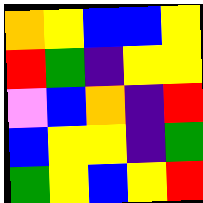[["orange", "yellow", "blue", "blue", "yellow"], ["red", "green", "indigo", "yellow", "yellow"], ["violet", "blue", "orange", "indigo", "red"], ["blue", "yellow", "yellow", "indigo", "green"], ["green", "yellow", "blue", "yellow", "red"]]